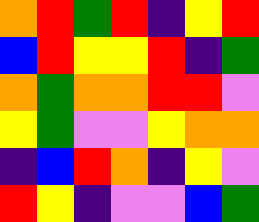[["orange", "red", "green", "red", "indigo", "yellow", "red"], ["blue", "red", "yellow", "yellow", "red", "indigo", "green"], ["orange", "green", "orange", "orange", "red", "red", "violet"], ["yellow", "green", "violet", "violet", "yellow", "orange", "orange"], ["indigo", "blue", "red", "orange", "indigo", "yellow", "violet"], ["red", "yellow", "indigo", "violet", "violet", "blue", "green"]]